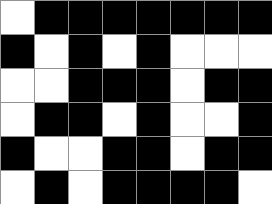[["white", "black", "black", "black", "black", "black", "black", "black"], ["black", "white", "black", "white", "black", "white", "white", "white"], ["white", "white", "black", "black", "black", "white", "black", "black"], ["white", "black", "black", "white", "black", "white", "white", "black"], ["black", "white", "white", "black", "black", "white", "black", "black"], ["white", "black", "white", "black", "black", "black", "black", "white"]]